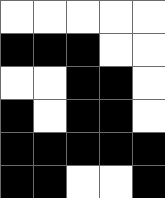[["white", "white", "white", "white", "white"], ["black", "black", "black", "white", "white"], ["white", "white", "black", "black", "white"], ["black", "white", "black", "black", "white"], ["black", "black", "black", "black", "black"], ["black", "black", "white", "white", "black"]]